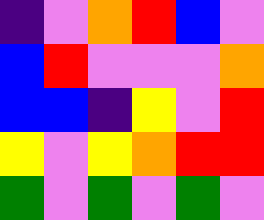[["indigo", "violet", "orange", "red", "blue", "violet"], ["blue", "red", "violet", "violet", "violet", "orange"], ["blue", "blue", "indigo", "yellow", "violet", "red"], ["yellow", "violet", "yellow", "orange", "red", "red"], ["green", "violet", "green", "violet", "green", "violet"]]